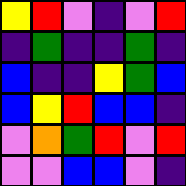[["yellow", "red", "violet", "indigo", "violet", "red"], ["indigo", "green", "indigo", "indigo", "green", "indigo"], ["blue", "indigo", "indigo", "yellow", "green", "blue"], ["blue", "yellow", "red", "blue", "blue", "indigo"], ["violet", "orange", "green", "red", "violet", "red"], ["violet", "violet", "blue", "blue", "violet", "indigo"]]